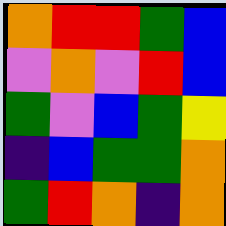[["orange", "red", "red", "green", "blue"], ["violet", "orange", "violet", "red", "blue"], ["green", "violet", "blue", "green", "yellow"], ["indigo", "blue", "green", "green", "orange"], ["green", "red", "orange", "indigo", "orange"]]